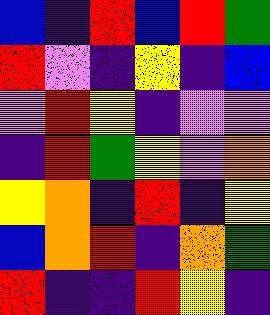[["blue", "indigo", "red", "blue", "red", "green"], ["red", "violet", "indigo", "yellow", "indigo", "blue"], ["violet", "red", "yellow", "indigo", "violet", "violet"], ["indigo", "red", "green", "yellow", "violet", "orange"], ["yellow", "orange", "indigo", "red", "indigo", "yellow"], ["blue", "orange", "red", "indigo", "orange", "green"], ["red", "indigo", "indigo", "red", "yellow", "indigo"]]